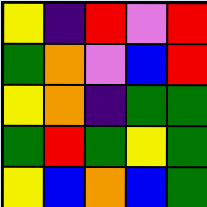[["yellow", "indigo", "red", "violet", "red"], ["green", "orange", "violet", "blue", "red"], ["yellow", "orange", "indigo", "green", "green"], ["green", "red", "green", "yellow", "green"], ["yellow", "blue", "orange", "blue", "green"]]